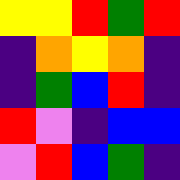[["yellow", "yellow", "red", "green", "red"], ["indigo", "orange", "yellow", "orange", "indigo"], ["indigo", "green", "blue", "red", "indigo"], ["red", "violet", "indigo", "blue", "blue"], ["violet", "red", "blue", "green", "indigo"]]